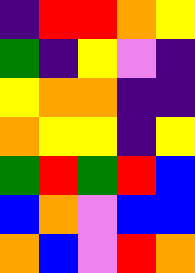[["indigo", "red", "red", "orange", "yellow"], ["green", "indigo", "yellow", "violet", "indigo"], ["yellow", "orange", "orange", "indigo", "indigo"], ["orange", "yellow", "yellow", "indigo", "yellow"], ["green", "red", "green", "red", "blue"], ["blue", "orange", "violet", "blue", "blue"], ["orange", "blue", "violet", "red", "orange"]]